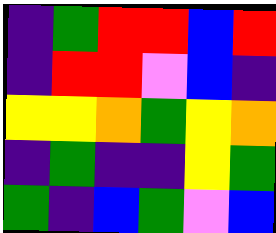[["indigo", "green", "red", "red", "blue", "red"], ["indigo", "red", "red", "violet", "blue", "indigo"], ["yellow", "yellow", "orange", "green", "yellow", "orange"], ["indigo", "green", "indigo", "indigo", "yellow", "green"], ["green", "indigo", "blue", "green", "violet", "blue"]]